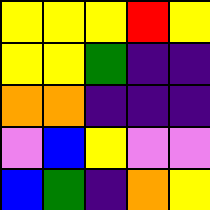[["yellow", "yellow", "yellow", "red", "yellow"], ["yellow", "yellow", "green", "indigo", "indigo"], ["orange", "orange", "indigo", "indigo", "indigo"], ["violet", "blue", "yellow", "violet", "violet"], ["blue", "green", "indigo", "orange", "yellow"]]